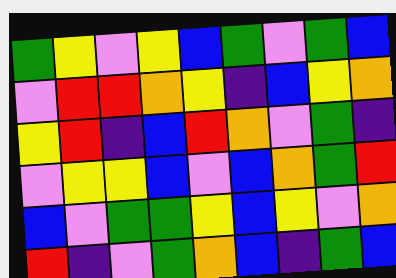[["green", "yellow", "violet", "yellow", "blue", "green", "violet", "green", "blue"], ["violet", "red", "red", "orange", "yellow", "indigo", "blue", "yellow", "orange"], ["yellow", "red", "indigo", "blue", "red", "orange", "violet", "green", "indigo"], ["violet", "yellow", "yellow", "blue", "violet", "blue", "orange", "green", "red"], ["blue", "violet", "green", "green", "yellow", "blue", "yellow", "violet", "orange"], ["red", "indigo", "violet", "green", "orange", "blue", "indigo", "green", "blue"]]